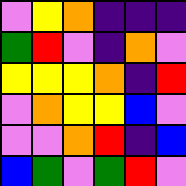[["violet", "yellow", "orange", "indigo", "indigo", "indigo"], ["green", "red", "violet", "indigo", "orange", "violet"], ["yellow", "yellow", "yellow", "orange", "indigo", "red"], ["violet", "orange", "yellow", "yellow", "blue", "violet"], ["violet", "violet", "orange", "red", "indigo", "blue"], ["blue", "green", "violet", "green", "red", "violet"]]